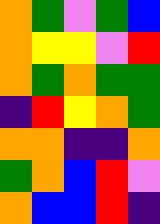[["orange", "green", "violet", "green", "blue"], ["orange", "yellow", "yellow", "violet", "red"], ["orange", "green", "orange", "green", "green"], ["indigo", "red", "yellow", "orange", "green"], ["orange", "orange", "indigo", "indigo", "orange"], ["green", "orange", "blue", "red", "violet"], ["orange", "blue", "blue", "red", "indigo"]]